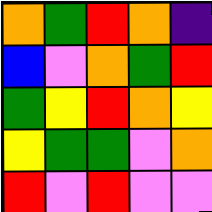[["orange", "green", "red", "orange", "indigo"], ["blue", "violet", "orange", "green", "red"], ["green", "yellow", "red", "orange", "yellow"], ["yellow", "green", "green", "violet", "orange"], ["red", "violet", "red", "violet", "violet"]]